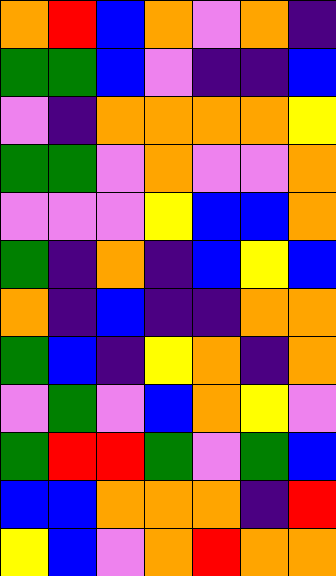[["orange", "red", "blue", "orange", "violet", "orange", "indigo"], ["green", "green", "blue", "violet", "indigo", "indigo", "blue"], ["violet", "indigo", "orange", "orange", "orange", "orange", "yellow"], ["green", "green", "violet", "orange", "violet", "violet", "orange"], ["violet", "violet", "violet", "yellow", "blue", "blue", "orange"], ["green", "indigo", "orange", "indigo", "blue", "yellow", "blue"], ["orange", "indigo", "blue", "indigo", "indigo", "orange", "orange"], ["green", "blue", "indigo", "yellow", "orange", "indigo", "orange"], ["violet", "green", "violet", "blue", "orange", "yellow", "violet"], ["green", "red", "red", "green", "violet", "green", "blue"], ["blue", "blue", "orange", "orange", "orange", "indigo", "red"], ["yellow", "blue", "violet", "orange", "red", "orange", "orange"]]